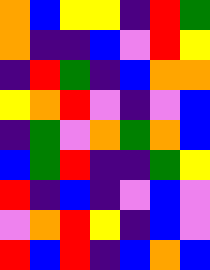[["orange", "blue", "yellow", "yellow", "indigo", "red", "green"], ["orange", "indigo", "indigo", "blue", "violet", "red", "yellow"], ["indigo", "red", "green", "indigo", "blue", "orange", "orange"], ["yellow", "orange", "red", "violet", "indigo", "violet", "blue"], ["indigo", "green", "violet", "orange", "green", "orange", "blue"], ["blue", "green", "red", "indigo", "indigo", "green", "yellow"], ["red", "indigo", "blue", "indigo", "violet", "blue", "violet"], ["violet", "orange", "red", "yellow", "indigo", "blue", "violet"], ["red", "blue", "red", "indigo", "blue", "orange", "blue"]]